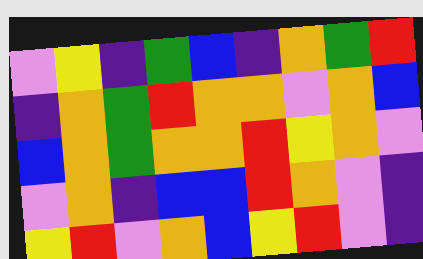[["violet", "yellow", "indigo", "green", "blue", "indigo", "orange", "green", "red"], ["indigo", "orange", "green", "red", "orange", "orange", "violet", "orange", "blue"], ["blue", "orange", "green", "orange", "orange", "red", "yellow", "orange", "violet"], ["violet", "orange", "indigo", "blue", "blue", "red", "orange", "violet", "indigo"], ["yellow", "red", "violet", "orange", "blue", "yellow", "red", "violet", "indigo"]]